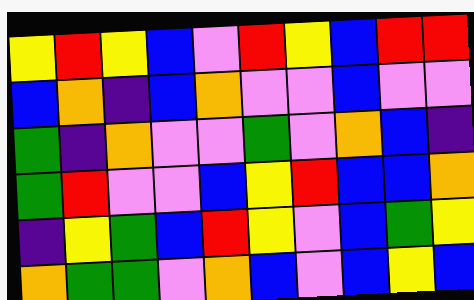[["yellow", "red", "yellow", "blue", "violet", "red", "yellow", "blue", "red", "red"], ["blue", "orange", "indigo", "blue", "orange", "violet", "violet", "blue", "violet", "violet"], ["green", "indigo", "orange", "violet", "violet", "green", "violet", "orange", "blue", "indigo"], ["green", "red", "violet", "violet", "blue", "yellow", "red", "blue", "blue", "orange"], ["indigo", "yellow", "green", "blue", "red", "yellow", "violet", "blue", "green", "yellow"], ["orange", "green", "green", "violet", "orange", "blue", "violet", "blue", "yellow", "blue"]]